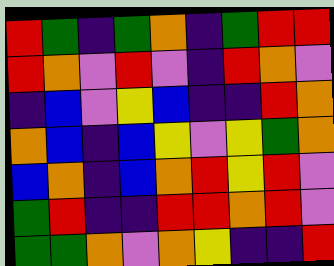[["red", "green", "indigo", "green", "orange", "indigo", "green", "red", "red"], ["red", "orange", "violet", "red", "violet", "indigo", "red", "orange", "violet"], ["indigo", "blue", "violet", "yellow", "blue", "indigo", "indigo", "red", "orange"], ["orange", "blue", "indigo", "blue", "yellow", "violet", "yellow", "green", "orange"], ["blue", "orange", "indigo", "blue", "orange", "red", "yellow", "red", "violet"], ["green", "red", "indigo", "indigo", "red", "red", "orange", "red", "violet"], ["green", "green", "orange", "violet", "orange", "yellow", "indigo", "indigo", "red"]]